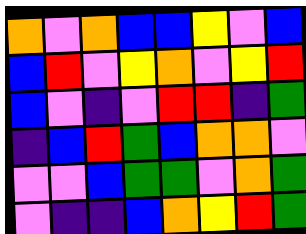[["orange", "violet", "orange", "blue", "blue", "yellow", "violet", "blue"], ["blue", "red", "violet", "yellow", "orange", "violet", "yellow", "red"], ["blue", "violet", "indigo", "violet", "red", "red", "indigo", "green"], ["indigo", "blue", "red", "green", "blue", "orange", "orange", "violet"], ["violet", "violet", "blue", "green", "green", "violet", "orange", "green"], ["violet", "indigo", "indigo", "blue", "orange", "yellow", "red", "green"]]